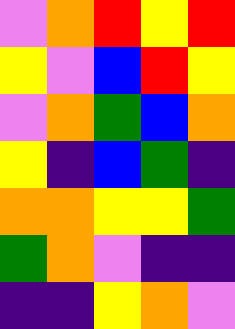[["violet", "orange", "red", "yellow", "red"], ["yellow", "violet", "blue", "red", "yellow"], ["violet", "orange", "green", "blue", "orange"], ["yellow", "indigo", "blue", "green", "indigo"], ["orange", "orange", "yellow", "yellow", "green"], ["green", "orange", "violet", "indigo", "indigo"], ["indigo", "indigo", "yellow", "orange", "violet"]]